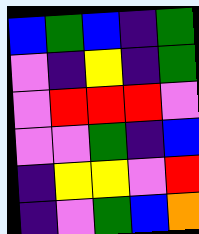[["blue", "green", "blue", "indigo", "green"], ["violet", "indigo", "yellow", "indigo", "green"], ["violet", "red", "red", "red", "violet"], ["violet", "violet", "green", "indigo", "blue"], ["indigo", "yellow", "yellow", "violet", "red"], ["indigo", "violet", "green", "blue", "orange"]]